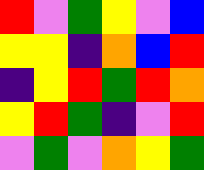[["red", "violet", "green", "yellow", "violet", "blue"], ["yellow", "yellow", "indigo", "orange", "blue", "red"], ["indigo", "yellow", "red", "green", "red", "orange"], ["yellow", "red", "green", "indigo", "violet", "red"], ["violet", "green", "violet", "orange", "yellow", "green"]]